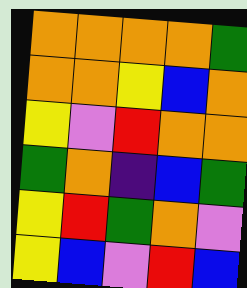[["orange", "orange", "orange", "orange", "green"], ["orange", "orange", "yellow", "blue", "orange"], ["yellow", "violet", "red", "orange", "orange"], ["green", "orange", "indigo", "blue", "green"], ["yellow", "red", "green", "orange", "violet"], ["yellow", "blue", "violet", "red", "blue"]]